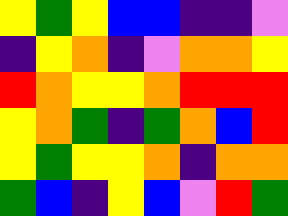[["yellow", "green", "yellow", "blue", "blue", "indigo", "indigo", "violet"], ["indigo", "yellow", "orange", "indigo", "violet", "orange", "orange", "yellow"], ["red", "orange", "yellow", "yellow", "orange", "red", "red", "red"], ["yellow", "orange", "green", "indigo", "green", "orange", "blue", "red"], ["yellow", "green", "yellow", "yellow", "orange", "indigo", "orange", "orange"], ["green", "blue", "indigo", "yellow", "blue", "violet", "red", "green"]]